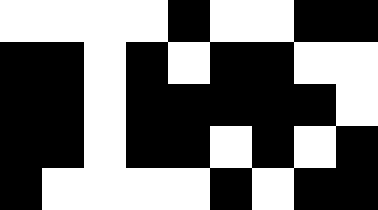[["white", "white", "white", "white", "black", "white", "white", "black", "black"], ["black", "black", "white", "black", "white", "black", "black", "white", "white"], ["black", "black", "white", "black", "black", "black", "black", "black", "white"], ["black", "black", "white", "black", "black", "white", "black", "white", "black"], ["black", "white", "white", "white", "white", "black", "white", "black", "black"]]